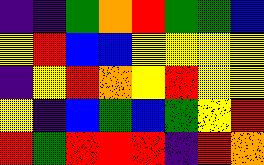[["indigo", "indigo", "green", "orange", "red", "green", "green", "blue"], ["yellow", "red", "blue", "blue", "yellow", "yellow", "yellow", "yellow"], ["indigo", "yellow", "red", "orange", "yellow", "red", "yellow", "yellow"], ["yellow", "indigo", "blue", "green", "blue", "green", "yellow", "red"], ["red", "green", "red", "red", "red", "indigo", "red", "orange"]]